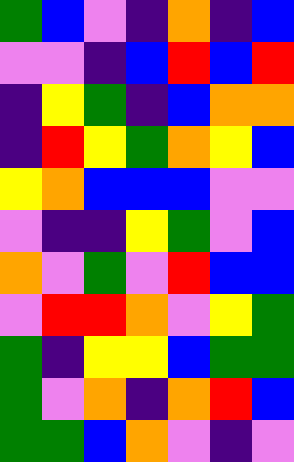[["green", "blue", "violet", "indigo", "orange", "indigo", "blue"], ["violet", "violet", "indigo", "blue", "red", "blue", "red"], ["indigo", "yellow", "green", "indigo", "blue", "orange", "orange"], ["indigo", "red", "yellow", "green", "orange", "yellow", "blue"], ["yellow", "orange", "blue", "blue", "blue", "violet", "violet"], ["violet", "indigo", "indigo", "yellow", "green", "violet", "blue"], ["orange", "violet", "green", "violet", "red", "blue", "blue"], ["violet", "red", "red", "orange", "violet", "yellow", "green"], ["green", "indigo", "yellow", "yellow", "blue", "green", "green"], ["green", "violet", "orange", "indigo", "orange", "red", "blue"], ["green", "green", "blue", "orange", "violet", "indigo", "violet"]]